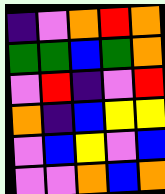[["indigo", "violet", "orange", "red", "orange"], ["green", "green", "blue", "green", "orange"], ["violet", "red", "indigo", "violet", "red"], ["orange", "indigo", "blue", "yellow", "yellow"], ["violet", "blue", "yellow", "violet", "blue"], ["violet", "violet", "orange", "blue", "orange"]]